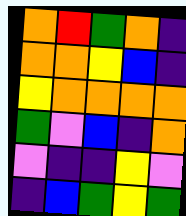[["orange", "red", "green", "orange", "indigo"], ["orange", "orange", "yellow", "blue", "indigo"], ["yellow", "orange", "orange", "orange", "orange"], ["green", "violet", "blue", "indigo", "orange"], ["violet", "indigo", "indigo", "yellow", "violet"], ["indigo", "blue", "green", "yellow", "green"]]